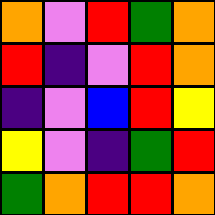[["orange", "violet", "red", "green", "orange"], ["red", "indigo", "violet", "red", "orange"], ["indigo", "violet", "blue", "red", "yellow"], ["yellow", "violet", "indigo", "green", "red"], ["green", "orange", "red", "red", "orange"]]